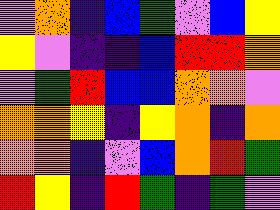[["violet", "orange", "indigo", "blue", "green", "violet", "blue", "yellow"], ["yellow", "violet", "indigo", "indigo", "blue", "red", "red", "orange"], ["violet", "green", "red", "blue", "blue", "orange", "orange", "violet"], ["orange", "orange", "yellow", "indigo", "yellow", "orange", "indigo", "orange"], ["orange", "orange", "indigo", "violet", "blue", "orange", "red", "green"], ["red", "yellow", "indigo", "red", "green", "indigo", "green", "violet"]]